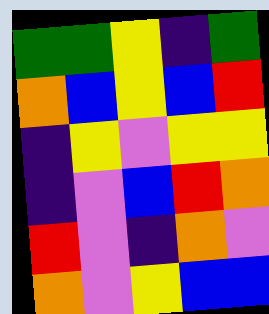[["green", "green", "yellow", "indigo", "green"], ["orange", "blue", "yellow", "blue", "red"], ["indigo", "yellow", "violet", "yellow", "yellow"], ["indigo", "violet", "blue", "red", "orange"], ["red", "violet", "indigo", "orange", "violet"], ["orange", "violet", "yellow", "blue", "blue"]]